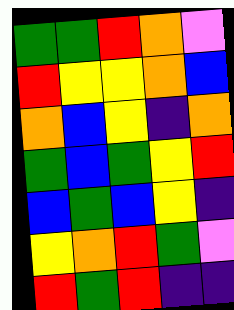[["green", "green", "red", "orange", "violet"], ["red", "yellow", "yellow", "orange", "blue"], ["orange", "blue", "yellow", "indigo", "orange"], ["green", "blue", "green", "yellow", "red"], ["blue", "green", "blue", "yellow", "indigo"], ["yellow", "orange", "red", "green", "violet"], ["red", "green", "red", "indigo", "indigo"]]